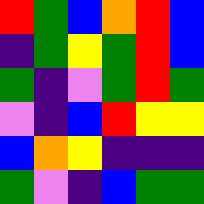[["red", "green", "blue", "orange", "red", "blue"], ["indigo", "green", "yellow", "green", "red", "blue"], ["green", "indigo", "violet", "green", "red", "green"], ["violet", "indigo", "blue", "red", "yellow", "yellow"], ["blue", "orange", "yellow", "indigo", "indigo", "indigo"], ["green", "violet", "indigo", "blue", "green", "green"]]